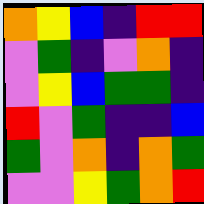[["orange", "yellow", "blue", "indigo", "red", "red"], ["violet", "green", "indigo", "violet", "orange", "indigo"], ["violet", "yellow", "blue", "green", "green", "indigo"], ["red", "violet", "green", "indigo", "indigo", "blue"], ["green", "violet", "orange", "indigo", "orange", "green"], ["violet", "violet", "yellow", "green", "orange", "red"]]